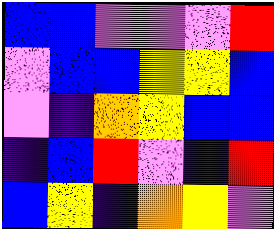[["blue", "blue", "violet", "violet", "violet", "red"], ["violet", "blue", "blue", "yellow", "yellow", "blue"], ["violet", "indigo", "orange", "yellow", "blue", "blue"], ["indigo", "blue", "red", "violet", "indigo", "red"], ["blue", "yellow", "indigo", "orange", "yellow", "violet"]]